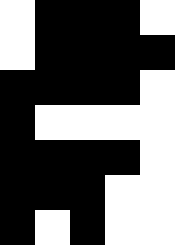[["white", "black", "black", "black", "white"], ["white", "black", "black", "black", "black"], ["black", "black", "black", "black", "white"], ["black", "white", "white", "white", "white"], ["black", "black", "black", "black", "white"], ["black", "black", "black", "white", "white"], ["black", "white", "black", "white", "white"]]